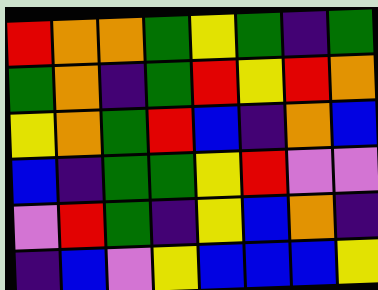[["red", "orange", "orange", "green", "yellow", "green", "indigo", "green"], ["green", "orange", "indigo", "green", "red", "yellow", "red", "orange"], ["yellow", "orange", "green", "red", "blue", "indigo", "orange", "blue"], ["blue", "indigo", "green", "green", "yellow", "red", "violet", "violet"], ["violet", "red", "green", "indigo", "yellow", "blue", "orange", "indigo"], ["indigo", "blue", "violet", "yellow", "blue", "blue", "blue", "yellow"]]